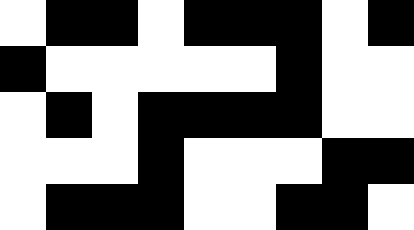[["white", "black", "black", "white", "black", "black", "black", "white", "black"], ["black", "white", "white", "white", "white", "white", "black", "white", "white"], ["white", "black", "white", "black", "black", "black", "black", "white", "white"], ["white", "white", "white", "black", "white", "white", "white", "black", "black"], ["white", "black", "black", "black", "white", "white", "black", "black", "white"]]